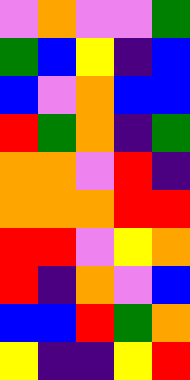[["violet", "orange", "violet", "violet", "green"], ["green", "blue", "yellow", "indigo", "blue"], ["blue", "violet", "orange", "blue", "blue"], ["red", "green", "orange", "indigo", "green"], ["orange", "orange", "violet", "red", "indigo"], ["orange", "orange", "orange", "red", "red"], ["red", "red", "violet", "yellow", "orange"], ["red", "indigo", "orange", "violet", "blue"], ["blue", "blue", "red", "green", "orange"], ["yellow", "indigo", "indigo", "yellow", "red"]]